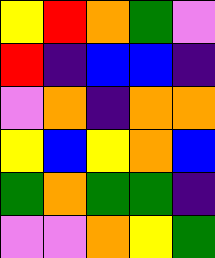[["yellow", "red", "orange", "green", "violet"], ["red", "indigo", "blue", "blue", "indigo"], ["violet", "orange", "indigo", "orange", "orange"], ["yellow", "blue", "yellow", "orange", "blue"], ["green", "orange", "green", "green", "indigo"], ["violet", "violet", "orange", "yellow", "green"]]